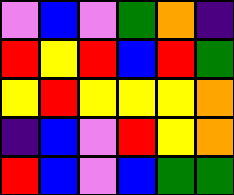[["violet", "blue", "violet", "green", "orange", "indigo"], ["red", "yellow", "red", "blue", "red", "green"], ["yellow", "red", "yellow", "yellow", "yellow", "orange"], ["indigo", "blue", "violet", "red", "yellow", "orange"], ["red", "blue", "violet", "blue", "green", "green"]]